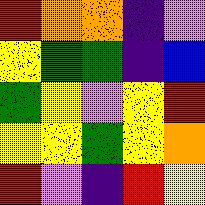[["red", "orange", "orange", "indigo", "violet"], ["yellow", "green", "green", "indigo", "blue"], ["green", "yellow", "violet", "yellow", "red"], ["yellow", "yellow", "green", "yellow", "orange"], ["red", "violet", "indigo", "red", "yellow"]]